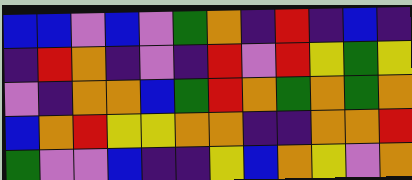[["blue", "blue", "violet", "blue", "violet", "green", "orange", "indigo", "red", "indigo", "blue", "indigo"], ["indigo", "red", "orange", "indigo", "violet", "indigo", "red", "violet", "red", "yellow", "green", "yellow"], ["violet", "indigo", "orange", "orange", "blue", "green", "red", "orange", "green", "orange", "green", "orange"], ["blue", "orange", "red", "yellow", "yellow", "orange", "orange", "indigo", "indigo", "orange", "orange", "red"], ["green", "violet", "violet", "blue", "indigo", "indigo", "yellow", "blue", "orange", "yellow", "violet", "orange"]]